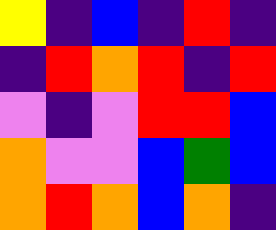[["yellow", "indigo", "blue", "indigo", "red", "indigo"], ["indigo", "red", "orange", "red", "indigo", "red"], ["violet", "indigo", "violet", "red", "red", "blue"], ["orange", "violet", "violet", "blue", "green", "blue"], ["orange", "red", "orange", "blue", "orange", "indigo"]]